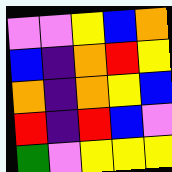[["violet", "violet", "yellow", "blue", "orange"], ["blue", "indigo", "orange", "red", "yellow"], ["orange", "indigo", "orange", "yellow", "blue"], ["red", "indigo", "red", "blue", "violet"], ["green", "violet", "yellow", "yellow", "yellow"]]